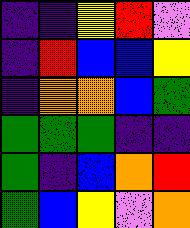[["indigo", "indigo", "yellow", "red", "violet"], ["indigo", "red", "blue", "blue", "yellow"], ["indigo", "orange", "orange", "blue", "green"], ["green", "green", "green", "indigo", "indigo"], ["green", "indigo", "blue", "orange", "red"], ["green", "blue", "yellow", "violet", "orange"]]